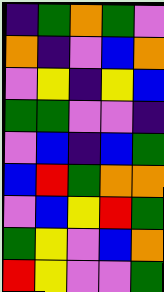[["indigo", "green", "orange", "green", "violet"], ["orange", "indigo", "violet", "blue", "orange"], ["violet", "yellow", "indigo", "yellow", "blue"], ["green", "green", "violet", "violet", "indigo"], ["violet", "blue", "indigo", "blue", "green"], ["blue", "red", "green", "orange", "orange"], ["violet", "blue", "yellow", "red", "green"], ["green", "yellow", "violet", "blue", "orange"], ["red", "yellow", "violet", "violet", "green"]]